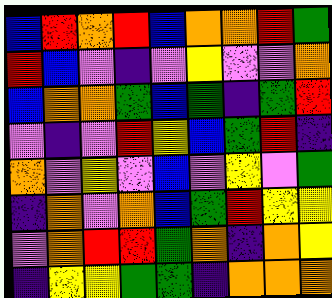[["blue", "red", "orange", "red", "blue", "orange", "orange", "red", "green"], ["red", "blue", "violet", "indigo", "violet", "yellow", "violet", "violet", "orange"], ["blue", "orange", "orange", "green", "blue", "green", "indigo", "green", "red"], ["violet", "indigo", "violet", "red", "yellow", "blue", "green", "red", "indigo"], ["orange", "violet", "yellow", "violet", "blue", "violet", "yellow", "violet", "green"], ["indigo", "orange", "violet", "orange", "blue", "green", "red", "yellow", "yellow"], ["violet", "orange", "red", "red", "green", "orange", "indigo", "orange", "yellow"], ["indigo", "yellow", "yellow", "green", "green", "indigo", "orange", "orange", "orange"]]